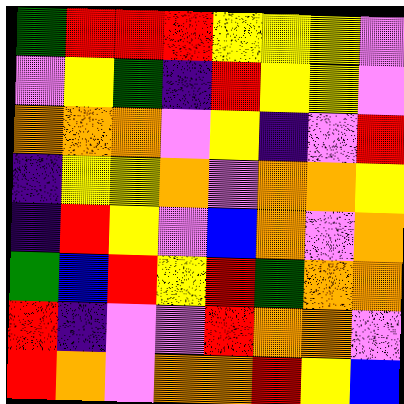[["green", "red", "red", "red", "yellow", "yellow", "yellow", "violet"], ["violet", "yellow", "green", "indigo", "red", "yellow", "yellow", "violet"], ["orange", "orange", "orange", "violet", "yellow", "indigo", "violet", "red"], ["indigo", "yellow", "yellow", "orange", "violet", "orange", "orange", "yellow"], ["indigo", "red", "yellow", "violet", "blue", "orange", "violet", "orange"], ["green", "blue", "red", "yellow", "red", "green", "orange", "orange"], ["red", "indigo", "violet", "violet", "red", "orange", "orange", "violet"], ["red", "orange", "violet", "orange", "orange", "red", "yellow", "blue"]]